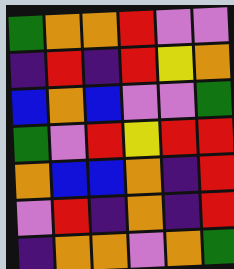[["green", "orange", "orange", "red", "violet", "violet"], ["indigo", "red", "indigo", "red", "yellow", "orange"], ["blue", "orange", "blue", "violet", "violet", "green"], ["green", "violet", "red", "yellow", "red", "red"], ["orange", "blue", "blue", "orange", "indigo", "red"], ["violet", "red", "indigo", "orange", "indigo", "red"], ["indigo", "orange", "orange", "violet", "orange", "green"]]